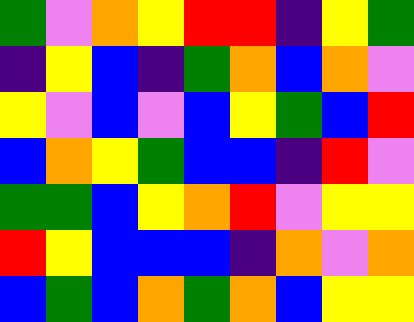[["green", "violet", "orange", "yellow", "red", "red", "indigo", "yellow", "green"], ["indigo", "yellow", "blue", "indigo", "green", "orange", "blue", "orange", "violet"], ["yellow", "violet", "blue", "violet", "blue", "yellow", "green", "blue", "red"], ["blue", "orange", "yellow", "green", "blue", "blue", "indigo", "red", "violet"], ["green", "green", "blue", "yellow", "orange", "red", "violet", "yellow", "yellow"], ["red", "yellow", "blue", "blue", "blue", "indigo", "orange", "violet", "orange"], ["blue", "green", "blue", "orange", "green", "orange", "blue", "yellow", "yellow"]]